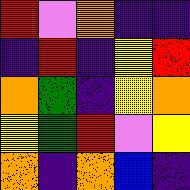[["red", "violet", "orange", "indigo", "indigo"], ["indigo", "red", "indigo", "yellow", "red"], ["orange", "green", "indigo", "yellow", "orange"], ["yellow", "green", "red", "violet", "yellow"], ["orange", "indigo", "orange", "blue", "indigo"]]